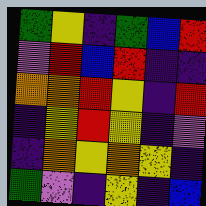[["green", "yellow", "indigo", "green", "blue", "red"], ["violet", "red", "blue", "red", "indigo", "indigo"], ["orange", "orange", "red", "yellow", "indigo", "red"], ["indigo", "yellow", "red", "yellow", "indigo", "violet"], ["indigo", "orange", "yellow", "orange", "yellow", "indigo"], ["green", "violet", "indigo", "yellow", "indigo", "blue"]]